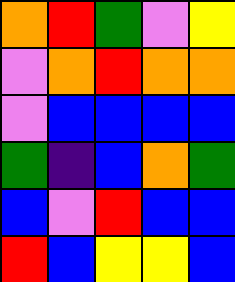[["orange", "red", "green", "violet", "yellow"], ["violet", "orange", "red", "orange", "orange"], ["violet", "blue", "blue", "blue", "blue"], ["green", "indigo", "blue", "orange", "green"], ["blue", "violet", "red", "blue", "blue"], ["red", "blue", "yellow", "yellow", "blue"]]